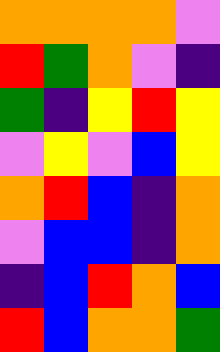[["orange", "orange", "orange", "orange", "violet"], ["red", "green", "orange", "violet", "indigo"], ["green", "indigo", "yellow", "red", "yellow"], ["violet", "yellow", "violet", "blue", "yellow"], ["orange", "red", "blue", "indigo", "orange"], ["violet", "blue", "blue", "indigo", "orange"], ["indigo", "blue", "red", "orange", "blue"], ["red", "blue", "orange", "orange", "green"]]